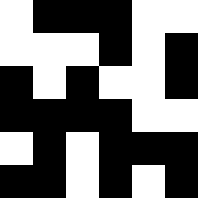[["white", "black", "black", "black", "white", "white"], ["white", "white", "white", "black", "white", "black"], ["black", "white", "black", "white", "white", "black"], ["black", "black", "black", "black", "white", "white"], ["white", "black", "white", "black", "black", "black"], ["black", "black", "white", "black", "white", "black"]]